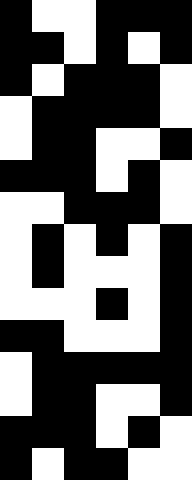[["black", "white", "white", "black", "black", "black"], ["black", "black", "white", "black", "white", "black"], ["black", "white", "black", "black", "black", "white"], ["white", "black", "black", "black", "black", "white"], ["white", "black", "black", "white", "white", "black"], ["black", "black", "black", "white", "black", "white"], ["white", "white", "black", "black", "black", "white"], ["white", "black", "white", "black", "white", "black"], ["white", "black", "white", "white", "white", "black"], ["white", "white", "white", "black", "white", "black"], ["black", "black", "white", "white", "white", "black"], ["white", "black", "black", "black", "black", "black"], ["white", "black", "black", "white", "white", "black"], ["black", "black", "black", "white", "black", "white"], ["black", "white", "black", "black", "white", "white"]]